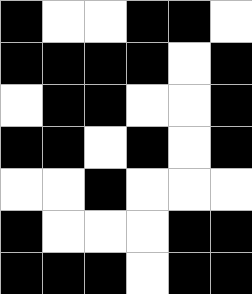[["black", "white", "white", "black", "black", "white"], ["black", "black", "black", "black", "white", "black"], ["white", "black", "black", "white", "white", "black"], ["black", "black", "white", "black", "white", "black"], ["white", "white", "black", "white", "white", "white"], ["black", "white", "white", "white", "black", "black"], ["black", "black", "black", "white", "black", "black"]]